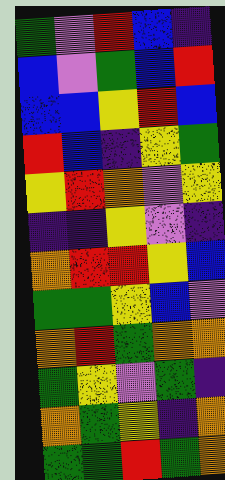[["green", "violet", "red", "blue", "indigo"], ["blue", "violet", "green", "blue", "red"], ["blue", "blue", "yellow", "red", "blue"], ["red", "blue", "indigo", "yellow", "green"], ["yellow", "red", "orange", "violet", "yellow"], ["indigo", "indigo", "yellow", "violet", "indigo"], ["orange", "red", "red", "yellow", "blue"], ["green", "green", "yellow", "blue", "violet"], ["orange", "red", "green", "orange", "orange"], ["green", "yellow", "violet", "green", "indigo"], ["orange", "green", "yellow", "indigo", "orange"], ["green", "green", "red", "green", "orange"]]